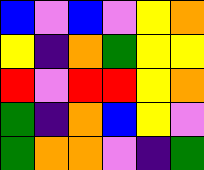[["blue", "violet", "blue", "violet", "yellow", "orange"], ["yellow", "indigo", "orange", "green", "yellow", "yellow"], ["red", "violet", "red", "red", "yellow", "orange"], ["green", "indigo", "orange", "blue", "yellow", "violet"], ["green", "orange", "orange", "violet", "indigo", "green"]]